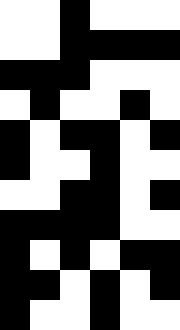[["white", "white", "black", "white", "white", "white"], ["white", "white", "black", "black", "black", "black"], ["black", "black", "black", "white", "white", "white"], ["white", "black", "white", "white", "black", "white"], ["black", "white", "black", "black", "white", "black"], ["black", "white", "white", "black", "white", "white"], ["white", "white", "black", "black", "white", "black"], ["black", "black", "black", "black", "white", "white"], ["black", "white", "black", "white", "black", "black"], ["black", "black", "white", "black", "white", "black"], ["black", "white", "white", "black", "white", "white"]]